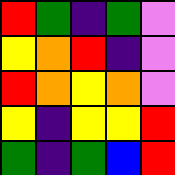[["red", "green", "indigo", "green", "violet"], ["yellow", "orange", "red", "indigo", "violet"], ["red", "orange", "yellow", "orange", "violet"], ["yellow", "indigo", "yellow", "yellow", "red"], ["green", "indigo", "green", "blue", "red"]]